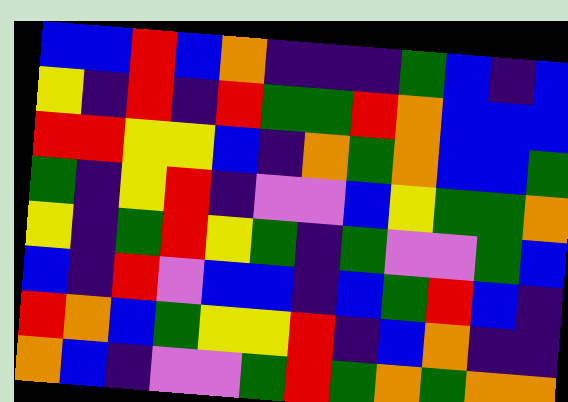[["blue", "blue", "red", "blue", "orange", "indigo", "indigo", "indigo", "green", "blue", "indigo", "blue"], ["yellow", "indigo", "red", "indigo", "red", "green", "green", "red", "orange", "blue", "blue", "blue"], ["red", "red", "yellow", "yellow", "blue", "indigo", "orange", "green", "orange", "blue", "blue", "green"], ["green", "indigo", "yellow", "red", "indigo", "violet", "violet", "blue", "yellow", "green", "green", "orange"], ["yellow", "indigo", "green", "red", "yellow", "green", "indigo", "green", "violet", "violet", "green", "blue"], ["blue", "indigo", "red", "violet", "blue", "blue", "indigo", "blue", "green", "red", "blue", "indigo"], ["red", "orange", "blue", "green", "yellow", "yellow", "red", "indigo", "blue", "orange", "indigo", "indigo"], ["orange", "blue", "indigo", "violet", "violet", "green", "red", "green", "orange", "green", "orange", "orange"]]